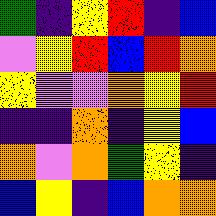[["green", "indigo", "yellow", "red", "indigo", "blue"], ["violet", "yellow", "red", "blue", "red", "orange"], ["yellow", "violet", "violet", "orange", "yellow", "red"], ["indigo", "indigo", "orange", "indigo", "yellow", "blue"], ["orange", "violet", "orange", "green", "yellow", "indigo"], ["blue", "yellow", "indigo", "blue", "orange", "orange"]]